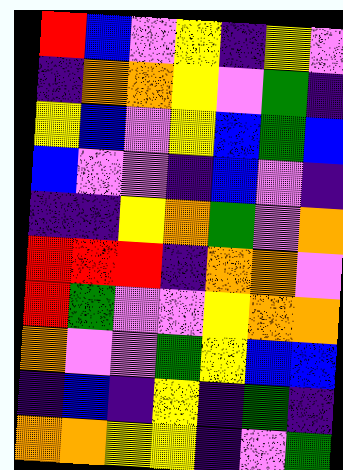[["red", "blue", "violet", "yellow", "indigo", "yellow", "violet"], ["indigo", "orange", "orange", "yellow", "violet", "green", "indigo"], ["yellow", "blue", "violet", "yellow", "blue", "green", "blue"], ["blue", "violet", "violet", "indigo", "blue", "violet", "indigo"], ["indigo", "indigo", "yellow", "orange", "green", "violet", "orange"], ["red", "red", "red", "indigo", "orange", "orange", "violet"], ["red", "green", "violet", "violet", "yellow", "orange", "orange"], ["orange", "violet", "violet", "green", "yellow", "blue", "blue"], ["indigo", "blue", "indigo", "yellow", "indigo", "green", "indigo"], ["orange", "orange", "yellow", "yellow", "indigo", "violet", "green"]]